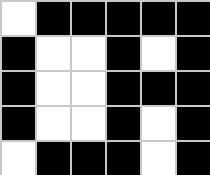[["white", "black", "black", "black", "black", "black"], ["black", "white", "white", "black", "white", "black"], ["black", "white", "white", "black", "black", "black"], ["black", "white", "white", "black", "white", "black"], ["white", "black", "black", "black", "white", "black"]]